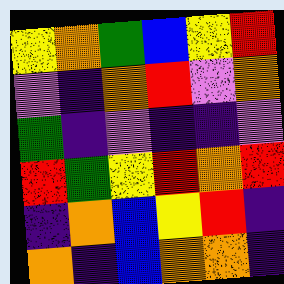[["yellow", "orange", "green", "blue", "yellow", "red"], ["violet", "indigo", "orange", "red", "violet", "orange"], ["green", "indigo", "violet", "indigo", "indigo", "violet"], ["red", "green", "yellow", "red", "orange", "red"], ["indigo", "orange", "blue", "yellow", "red", "indigo"], ["orange", "indigo", "blue", "orange", "orange", "indigo"]]